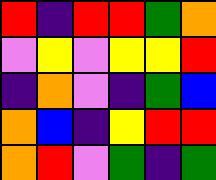[["red", "indigo", "red", "red", "green", "orange"], ["violet", "yellow", "violet", "yellow", "yellow", "red"], ["indigo", "orange", "violet", "indigo", "green", "blue"], ["orange", "blue", "indigo", "yellow", "red", "red"], ["orange", "red", "violet", "green", "indigo", "green"]]